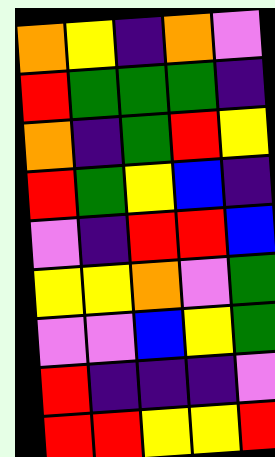[["orange", "yellow", "indigo", "orange", "violet"], ["red", "green", "green", "green", "indigo"], ["orange", "indigo", "green", "red", "yellow"], ["red", "green", "yellow", "blue", "indigo"], ["violet", "indigo", "red", "red", "blue"], ["yellow", "yellow", "orange", "violet", "green"], ["violet", "violet", "blue", "yellow", "green"], ["red", "indigo", "indigo", "indigo", "violet"], ["red", "red", "yellow", "yellow", "red"]]